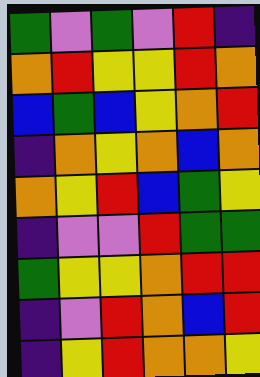[["green", "violet", "green", "violet", "red", "indigo"], ["orange", "red", "yellow", "yellow", "red", "orange"], ["blue", "green", "blue", "yellow", "orange", "red"], ["indigo", "orange", "yellow", "orange", "blue", "orange"], ["orange", "yellow", "red", "blue", "green", "yellow"], ["indigo", "violet", "violet", "red", "green", "green"], ["green", "yellow", "yellow", "orange", "red", "red"], ["indigo", "violet", "red", "orange", "blue", "red"], ["indigo", "yellow", "red", "orange", "orange", "yellow"]]